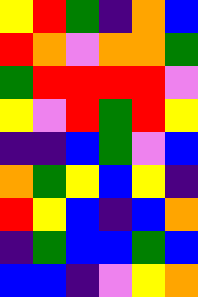[["yellow", "red", "green", "indigo", "orange", "blue"], ["red", "orange", "violet", "orange", "orange", "green"], ["green", "red", "red", "red", "red", "violet"], ["yellow", "violet", "red", "green", "red", "yellow"], ["indigo", "indigo", "blue", "green", "violet", "blue"], ["orange", "green", "yellow", "blue", "yellow", "indigo"], ["red", "yellow", "blue", "indigo", "blue", "orange"], ["indigo", "green", "blue", "blue", "green", "blue"], ["blue", "blue", "indigo", "violet", "yellow", "orange"]]